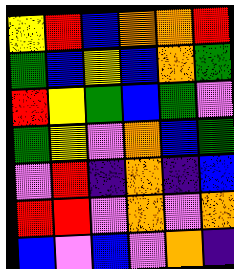[["yellow", "red", "blue", "orange", "orange", "red"], ["green", "blue", "yellow", "blue", "orange", "green"], ["red", "yellow", "green", "blue", "green", "violet"], ["green", "yellow", "violet", "orange", "blue", "green"], ["violet", "red", "indigo", "orange", "indigo", "blue"], ["red", "red", "violet", "orange", "violet", "orange"], ["blue", "violet", "blue", "violet", "orange", "indigo"]]